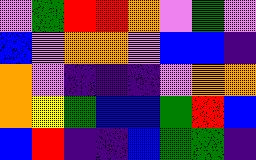[["violet", "green", "red", "red", "orange", "violet", "green", "violet"], ["blue", "violet", "orange", "orange", "violet", "blue", "blue", "indigo"], ["orange", "violet", "indigo", "indigo", "indigo", "violet", "orange", "orange"], ["orange", "yellow", "green", "blue", "blue", "green", "red", "blue"], ["blue", "red", "indigo", "indigo", "blue", "green", "green", "indigo"]]